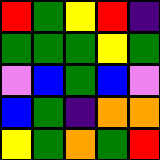[["red", "green", "yellow", "red", "indigo"], ["green", "green", "green", "yellow", "green"], ["violet", "blue", "green", "blue", "violet"], ["blue", "green", "indigo", "orange", "orange"], ["yellow", "green", "orange", "green", "red"]]